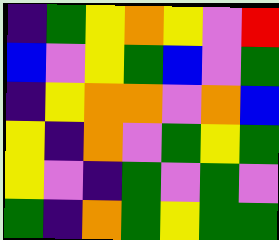[["indigo", "green", "yellow", "orange", "yellow", "violet", "red"], ["blue", "violet", "yellow", "green", "blue", "violet", "green"], ["indigo", "yellow", "orange", "orange", "violet", "orange", "blue"], ["yellow", "indigo", "orange", "violet", "green", "yellow", "green"], ["yellow", "violet", "indigo", "green", "violet", "green", "violet"], ["green", "indigo", "orange", "green", "yellow", "green", "green"]]